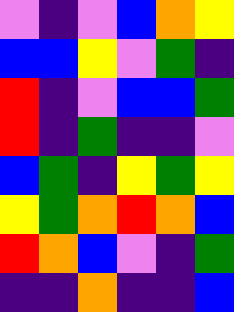[["violet", "indigo", "violet", "blue", "orange", "yellow"], ["blue", "blue", "yellow", "violet", "green", "indigo"], ["red", "indigo", "violet", "blue", "blue", "green"], ["red", "indigo", "green", "indigo", "indigo", "violet"], ["blue", "green", "indigo", "yellow", "green", "yellow"], ["yellow", "green", "orange", "red", "orange", "blue"], ["red", "orange", "blue", "violet", "indigo", "green"], ["indigo", "indigo", "orange", "indigo", "indigo", "blue"]]